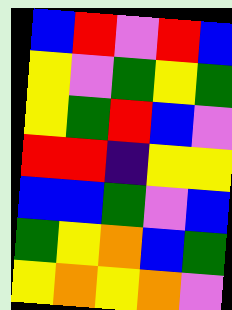[["blue", "red", "violet", "red", "blue"], ["yellow", "violet", "green", "yellow", "green"], ["yellow", "green", "red", "blue", "violet"], ["red", "red", "indigo", "yellow", "yellow"], ["blue", "blue", "green", "violet", "blue"], ["green", "yellow", "orange", "blue", "green"], ["yellow", "orange", "yellow", "orange", "violet"]]